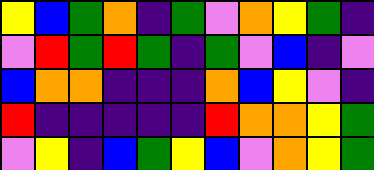[["yellow", "blue", "green", "orange", "indigo", "green", "violet", "orange", "yellow", "green", "indigo"], ["violet", "red", "green", "red", "green", "indigo", "green", "violet", "blue", "indigo", "violet"], ["blue", "orange", "orange", "indigo", "indigo", "indigo", "orange", "blue", "yellow", "violet", "indigo"], ["red", "indigo", "indigo", "indigo", "indigo", "indigo", "red", "orange", "orange", "yellow", "green"], ["violet", "yellow", "indigo", "blue", "green", "yellow", "blue", "violet", "orange", "yellow", "green"]]